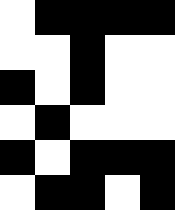[["white", "black", "black", "black", "black"], ["white", "white", "black", "white", "white"], ["black", "white", "black", "white", "white"], ["white", "black", "white", "white", "white"], ["black", "white", "black", "black", "black"], ["white", "black", "black", "white", "black"]]